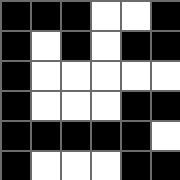[["black", "black", "black", "white", "white", "black"], ["black", "white", "black", "white", "black", "black"], ["black", "white", "white", "white", "white", "white"], ["black", "white", "white", "white", "black", "black"], ["black", "black", "black", "black", "black", "white"], ["black", "white", "white", "white", "black", "black"]]